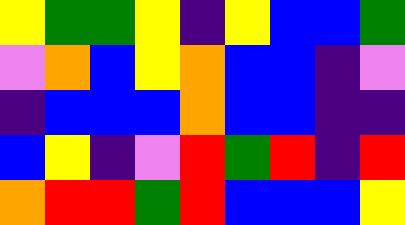[["yellow", "green", "green", "yellow", "indigo", "yellow", "blue", "blue", "green"], ["violet", "orange", "blue", "yellow", "orange", "blue", "blue", "indigo", "violet"], ["indigo", "blue", "blue", "blue", "orange", "blue", "blue", "indigo", "indigo"], ["blue", "yellow", "indigo", "violet", "red", "green", "red", "indigo", "red"], ["orange", "red", "red", "green", "red", "blue", "blue", "blue", "yellow"]]